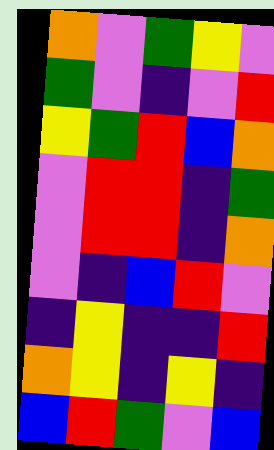[["orange", "violet", "green", "yellow", "violet"], ["green", "violet", "indigo", "violet", "red"], ["yellow", "green", "red", "blue", "orange"], ["violet", "red", "red", "indigo", "green"], ["violet", "red", "red", "indigo", "orange"], ["violet", "indigo", "blue", "red", "violet"], ["indigo", "yellow", "indigo", "indigo", "red"], ["orange", "yellow", "indigo", "yellow", "indigo"], ["blue", "red", "green", "violet", "blue"]]